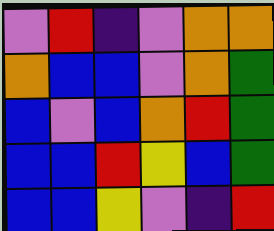[["violet", "red", "indigo", "violet", "orange", "orange"], ["orange", "blue", "blue", "violet", "orange", "green"], ["blue", "violet", "blue", "orange", "red", "green"], ["blue", "blue", "red", "yellow", "blue", "green"], ["blue", "blue", "yellow", "violet", "indigo", "red"]]